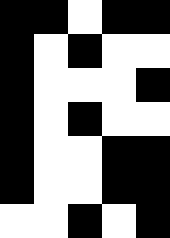[["black", "black", "white", "black", "black"], ["black", "white", "black", "white", "white"], ["black", "white", "white", "white", "black"], ["black", "white", "black", "white", "white"], ["black", "white", "white", "black", "black"], ["black", "white", "white", "black", "black"], ["white", "white", "black", "white", "black"]]